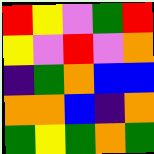[["red", "yellow", "violet", "green", "red"], ["yellow", "violet", "red", "violet", "orange"], ["indigo", "green", "orange", "blue", "blue"], ["orange", "orange", "blue", "indigo", "orange"], ["green", "yellow", "green", "orange", "green"]]